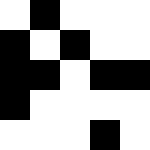[["white", "black", "white", "white", "white"], ["black", "white", "black", "white", "white"], ["black", "black", "white", "black", "black"], ["black", "white", "white", "white", "white"], ["white", "white", "white", "black", "white"]]